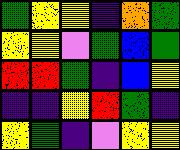[["green", "yellow", "yellow", "indigo", "orange", "green"], ["yellow", "yellow", "violet", "green", "blue", "green"], ["red", "red", "green", "indigo", "blue", "yellow"], ["indigo", "indigo", "yellow", "red", "green", "indigo"], ["yellow", "green", "indigo", "violet", "yellow", "yellow"]]